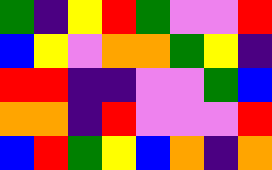[["green", "indigo", "yellow", "red", "green", "violet", "violet", "red"], ["blue", "yellow", "violet", "orange", "orange", "green", "yellow", "indigo"], ["red", "red", "indigo", "indigo", "violet", "violet", "green", "blue"], ["orange", "orange", "indigo", "red", "violet", "violet", "violet", "red"], ["blue", "red", "green", "yellow", "blue", "orange", "indigo", "orange"]]